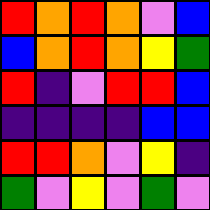[["red", "orange", "red", "orange", "violet", "blue"], ["blue", "orange", "red", "orange", "yellow", "green"], ["red", "indigo", "violet", "red", "red", "blue"], ["indigo", "indigo", "indigo", "indigo", "blue", "blue"], ["red", "red", "orange", "violet", "yellow", "indigo"], ["green", "violet", "yellow", "violet", "green", "violet"]]